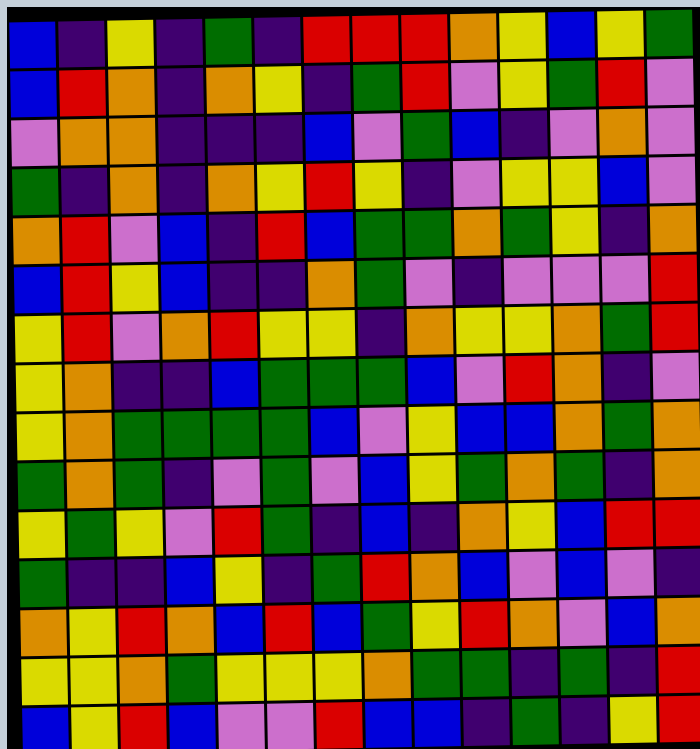[["blue", "indigo", "yellow", "indigo", "green", "indigo", "red", "red", "red", "orange", "yellow", "blue", "yellow", "green"], ["blue", "red", "orange", "indigo", "orange", "yellow", "indigo", "green", "red", "violet", "yellow", "green", "red", "violet"], ["violet", "orange", "orange", "indigo", "indigo", "indigo", "blue", "violet", "green", "blue", "indigo", "violet", "orange", "violet"], ["green", "indigo", "orange", "indigo", "orange", "yellow", "red", "yellow", "indigo", "violet", "yellow", "yellow", "blue", "violet"], ["orange", "red", "violet", "blue", "indigo", "red", "blue", "green", "green", "orange", "green", "yellow", "indigo", "orange"], ["blue", "red", "yellow", "blue", "indigo", "indigo", "orange", "green", "violet", "indigo", "violet", "violet", "violet", "red"], ["yellow", "red", "violet", "orange", "red", "yellow", "yellow", "indigo", "orange", "yellow", "yellow", "orange", "green", "red"], ["yellow", "orange", "indigo", "indigo", "blue", "green", "green", "green", "blue", "violet", "red", "orange", "indigo", "violet"], ["yellow", "orange", "green", "green", "green", "green", "blue", "violet", "yellow", "blue", "blue", "orange", "green", "orange"], ["green", "orange", "green", "indigo", "violet", "green", "violet", "blue", "yellow", "green", "orange", "green", "indigo", "orange"], ["yellow", "green", "yellow", "violet", "red", "green", "indigo", "blue", "indigo", "orange", "yellow", "blue", "red", "red"], ["green", "indigo", "indigo", "blue", "yellow", "indigo", "green", "red", "orange", "blue", "violet", "blue", "violet", "indigo"], ["orange", "yellow", "red", "orange", "blue", "red", "blue", "green", "yellow", "red", "orange", "violet", "blue", "orange"], ["yellow", "yellow", "orange", "green", "yellow", "yellow", "yellow", "orange", "green", "green", "indigo", "green", "indigo", "red"], ["blue", "yellow", "red", "blue", "violet", "violet", "red", "blue", "blue", "indigo", "green", "indigo", "yellow", "red"]]